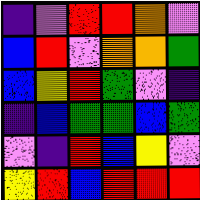[["indigo", "violet", "red", "red", "orange", "violet"], ["blue", "red", "violet", "orange", "orange", "green"], ["blue", "yellow", "red", "green", "violet", "indigo"], ["indigo", "blue", "green", "green", "blue", "green"], ["violet", "indigo", "red", "blue", "yellow", "violet"], ["yellow", "red", "blue", "red", "red", "red"]]